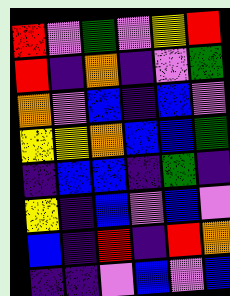[["red", "violet", "green", "violet", "yellow", "red"], ["red", "indigo", "orange", "indigo", "violet", "green"], ["orange", "violet", "blue", "indigo", "blue", "violet"], ["yellow", "yellow", "orange", "blue", "blue", "green"], ["indigo", "blue", "blue", "indigo", "green", "indigo"], ["yellow", "indigo", "blue", "violet", "blue", "violet"], ["blue", "indigo", "red", "indigo", "red", "orange"], ["indigo", "indigo", "violet", "blue", "violet", "blue"]]